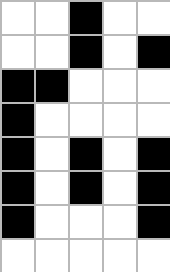[["white", "white", "black", "white", "white"], ["white", "white", "black", "white", "black"], ["black", "black", "white", "white", "white"], ["black", "white", "white", "white", "white"], ["black", "white", "black", "white", "black"], ["black", "white", "black", "white", "black"], ["black", "white", "white", "white", "black"], ["white", "white", "white", "white", "white"]]